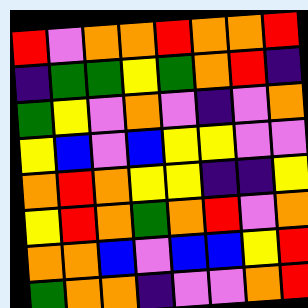[["red", "violet", "orange", "orange", "red", "orange", "orange", "red"], ["indigo", "green", "green", "yellow", "green", "orange", "red", "indigo"], ["green", "yellow", "violet", "orange", "violet", "indigo", "violet", "orange"], ["yellow", "blue", "violet", "blue", "yellow", "yellow", "violet", "violet"], ["orange", "red", "orange", "yellow", "yellow", "indigo", "indigo", "yellow"], ["yellow", "red", "orange", "green", "orange", "red", "violet", "orange"], ["orange", "orange", "blue", "violet", "blue", "blue", "yellow", "red"], ["green", "orange", "orange", "indigo", "violet", "violet", "orange", "red"]]